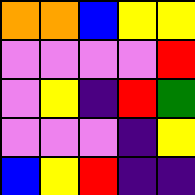[["orange", "orange", "blue", "yellow", "yellow"], ["violet", "violet", "violet", "violet", "red"], ["violet", "yellow", "indigo", "red", "green"], ["violet", "violet", "violet", "indigo", "yellow"], ["blue", "yellow", "red", "indigo", "indigo"]]